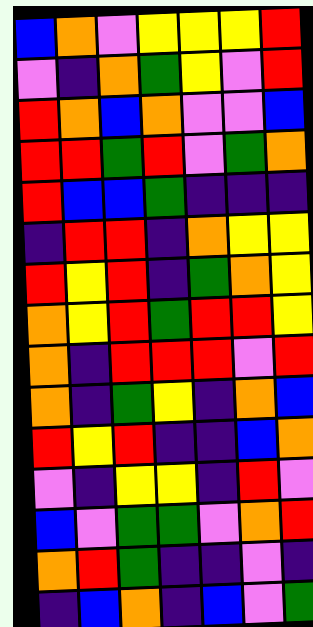[["blue", "orange", "violet", "yellow", "yellow", "yellow", "red"], ["violet", "indigo", "orange", "green", "yellow", "violet", "red"], ["red", "orange", "blue", "orange", "violet", "violet", "blue"], ["red", "red", "green", "red", "violet", "green", "orange"], ["red", "blue", "blue", "green", "indigo", "indigo", "indigo"], ["indigo", "red", "red", "indigo", "orange", "yellow", "yellow"], ["red", "yellow", "red", "indigo", "green", "orange", "yellow"], ["orange", "yellow", "red", "green", "red", "red", "yellow"], ["orange", "indigo", "red", "red", "red", "violet", "red"], ["orange", "indigo", "green", "yellow", "indigo", "orange", "blue"], ["red", "yellow", "red", "indigo", "indigo", "blue", "orange"], ["violet", "indigo", "yellow", "yellow", "indigo", "red", "violet"], ["blue", "violet", "green", "green", "violet", "orange", "red"], ["orange", "red", "green", "indigo", "indigo", "violet", "indigo"], ["indigo", "blue", "orange", "indigo", "blue", "violet", "green"]]